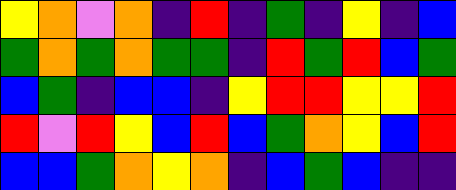[["yellow", "orange", "violet", "orange", "indigo", "red", "indigo", "green", "indigo", "yellow", "indigo", "blue"], ["green", "orange", "green", "orange", "green", "green", "indigo", "red", "green", "red", "blue", "green"], ["blue", "green", "indigo", "blue", "blue", "indigo", "yellow", "red", "red", "yellow", "yellow", "red"], ["red", "violet", "red", "yellow", "blue", "red", "blue", "green", "orange", "yellow", "blue", "red"], ["blue", "blue", "green", "orange", "yellow", "orange", "indigo", "blue", "green", "blue", "indigo", "indigo"]]